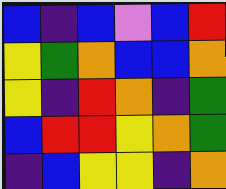[["blue", "indigo", "blue", "violet", "blue", "red"], ["yellow", "green", "orange", "blue", "blue", "orange"], ["yellow", "indigo", "red", "orange", "indigo", "green"], ["blue", "red", "red", "yellow", "orange", "green"], ["indigo", "blue", "yellow", "yellow", "indigo", "orange"]]